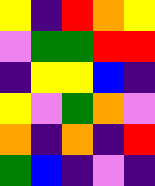[["yellow", "indigo", "red", "orange", "yellow"], ["violet", "green", "green", "red", "red"], ["indigo", "yellow", "yellow", "blue", "indigo"], ["yellow", "violet", "green", "orange", "violet"], ["orange", "indigo", "orange", "indigo", "red"], ["green", "blue", "indigo", "violet", "indigo"]]